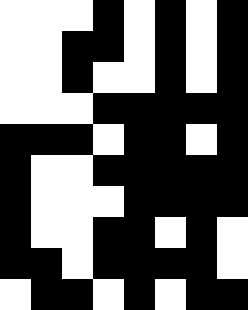[["white", "white", "white", "black", "white", "black", "white", "black"], ["white", "white", "black", "black", "white", "black", "white", "black"], ["white", "white", "black", "white", "white", "black", "white", "black"], ["white", "white", "white", "black", "black", "black", "black", "black"], ["black", "black", "black", "white", "black", "black", "white", "black"], ["black", "white", "white", "black", "black", "black", "black", "black"], ["black", "white", "white", "white", "black", "black", "black", "black"], ["black", "white", "white", "black", "black", "white", "black", "white"], ["black", "black", "white", "black", "black", "black", "black", "white"], ["white", "black", "black", "white", "black", "white", "black", "black"]]